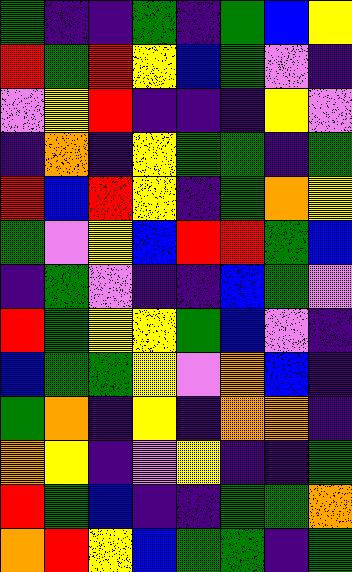[["green", "indigo", "indigo", "green", "indigo", "green", "blue", "yellow"], ["red", "green", "red", "yellow", "blue", "green", "violet", "indigo"], ["violet", "yellow", "red", "indigo", "indigo", "indigo", "yellow", "violet"], ["indigo", "orange", "indigo", "yellow", "green", "green", "indigo", "green"], ["red", "blue", "red", "yellow", "indigo", "green", "orange", "yellow"], ["green", "violet", "yellow", "blue", "red", "red", "green", "blue"], ["indigo", "green", "violet", "indigo", "indigo", "blue", "green", "violet"], ["red", "green", "yellow", "yellow", "green", "blue", "violet", "indigo"], ["blue", "green", "green", "yellow", "violet", "orange", "blue", "indigo"], ["green", "orange", "indigo", "yellow", "indigo", "orange", "orange", "indigo"], ["orange", "yellow", "indigo", "violet", "yellow", "indigo", "indigo", "green"], ["red", "green", "blue", "indigo", "indigo", "green", "green", "orange"], ["orange", "red", "yellow", "blue", "green", "green", "indigo", "green"]]